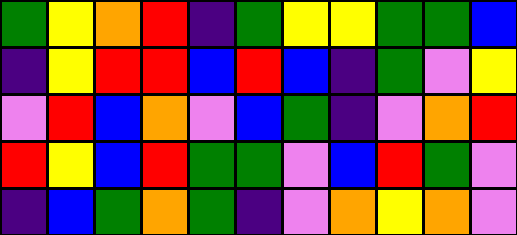[["green", "yellow", "orange", "red", "indigo", "green", "yellow", "yellow", "green", "green", "blue"], ["indigo", "yellow", "red", "red", "blue", "red", "blue", "indigo", "green", "violet", "yellow"], ["violet", "red", "blue", "orange", "violet", "blue", "green", "indigo", "violet", "orange", "red"], ["red", "yellow", "blue", "red", "green", "green", "violet", "blue", "red", "green", "violet"], ["indigo", "blue", "green", "orange", "green", "indigo", "violet", "orange", "yellow", "orange", "violet"]]